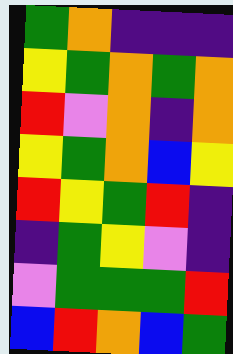[["green", "orange", "indigo", "indigo", "indigo"], ["yellow", "green", "orange", "green", "orange"], ["red", "violet", "orange", "indigo", "orange"], ["yellow", "green", "orange", "blue", "yellow"], ["red", "yellow", "green", "red", "indigo"], ["indigo", "green", "yellow", "violet", "indigo"], ["violet", "green", "green", "green", "red"], ["blue", "red", "orange", "blue", "green"]]